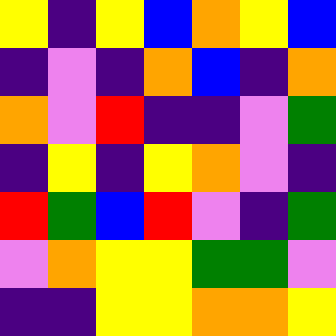[["yellow", "indigo", "yellow", "blue", "orange", "yellow", "blue"], ["indigo", "violet", "indigo", "orange", "blue", "indigo", "orange"], ["orange", "violet", "red", "indigo", "indigo", "violet", "green"], ["indigo", "yellow", "indigo", "yellow", "orange", "violet", "indigo"], ["red", "green", "blue", "red", "violet", "indigo", "green"], ["violet", "orange", "yellow", "yellow", "green", "green", "violet"], ["indigo", "indigo", "yellow", "yellow", "orange", "orange", "yellow"]]